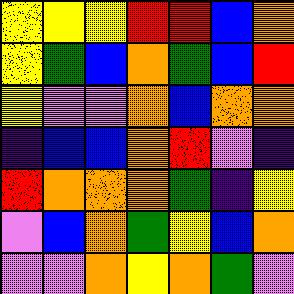[["yellow", "yellow", "yellow", "red", "red", "blue", "orange"], ["yellow", "green", "blue", "orange", "green", "blue", "red"], ["yellow", "violet", "violet", "orange", "blue", "orange", "orange"], ["indigo", "blue", "blue", "orange", "red", "violet", "indigo"], ["red", "orange", "orange", "orange", "green", "indigo", "yellow"], ["violet", "blue", "orange", "green", "yellow", "blue", "orange"], ["violet", "violet", "orange", "yellow", "orange", "green", "violet"]]